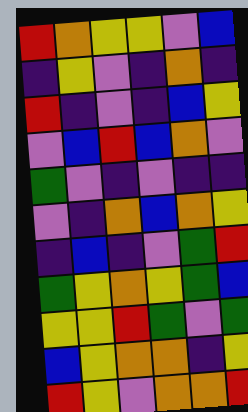[["red", "orange", "yellow", "yellow", "violet", "blue"], ["indigo", "yellow", "violet", "indigo", "orange", "indigo"], ["red", "indigo", "violet", "indigo", "blue", "yellow"], ["violet", "blue", "red", "blue", "orange", "violet"], ["green", "violet", "indigo", "violet", "indigo", "indigo"], ["violet", "indigo", "orange", "blue", "orange", "yellow"], ["indigo", "blue", "indigo", "violet", "green", "red"], ["green", "yellow", "orange", "yellow", "green", "blue"], ["yellow", "yellow", "red", "green", "violet", "green"], ["blue", "yellow", "orange", "orange", "indigo", "yellow"], ["red", "yellow", "violet", "orange", "orange", "red"]]